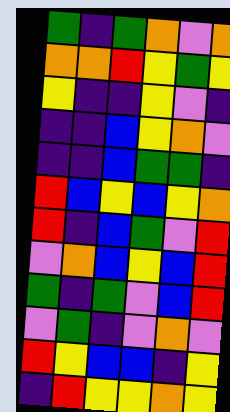[["green", "indigo", "green", "orange", "violet", "orange"], ["orange", "orange", "red", "yellow", "green", "yellow"], ["yellow", "indigo", "indigo", "yellow", "violet", "indigo"], ["indigo", "indigo", "blue", "yellow", "orange", "violet"], ["indigo", "indigo", "blue", "green", "green", "indigo"], ["red", "blue", "yellow", "blue", "yellow", "orange"], ["red", "indigo", "blue", "green", "violet", "red"], ["violet", "orange", "blue", "yellow", "blue", "red"], ["green", "indigo", "green", "violet", "blue", "red"], ["violet", "green", "indigo", "violet", "orange", "violet"], ["red", "yellow", "blue", "blue", "indigo", "yellow"], ["indigo", "red", "yellow", "yellow", "orange", "yellow"]]